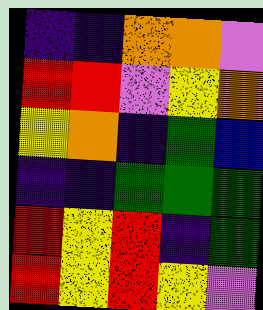[["indigo", "indigo", "orange", "orange", "violet"], ["red", "red", "violet", "yellow", "orange"], ["yellow", "orange", "indigo", "green", "blue"], ["indigo", "indigo", "green", "green", "green"], ["red", "yellow", "red", "indigo", "green"], ["red", "yellow", "red", "yellow", "violet"]]